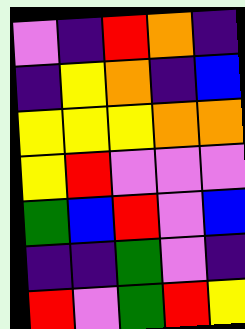[["violet", "indigo", "red", "orange", "indigo"], ["indigo", "yellow", "orange", "indigo", "blue"], ["yellow", "yellow", "yellow", "orange", "orange"], ["yellow", "red", "violet", "violet", "violet"], ["green", "blue", "red", "violet", "blue"], ["indigo", "indigo", "green", "violet", "indigo"], ["red", "violet", "green", "red", "yellow"]]